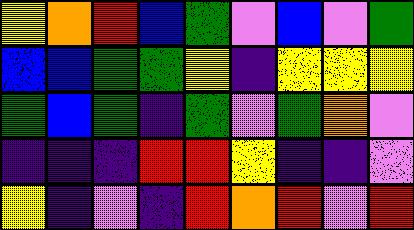[["yellow", "orange", "red", "blue", "green", "violet", "blue", "violet", "green"], ["blue", "blue", "green", "green", "yellow", "indigo", "yellow", "yellow", "yellow"], ["green", "blue", "green", "indigo", "green", "violet", "green", "orange", "violet"], ["indigo", "indigo", "indigo", "red", "red", "yellow", "indigo", "indigo", "violet"], ["yellow", "indigo", "violet", "indigo", "red", "orange", "red", "violet", "red"]]